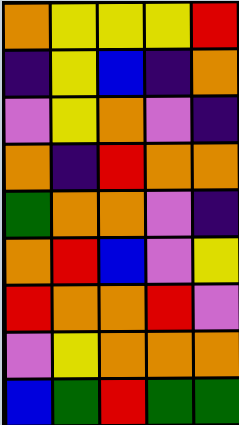[["orange", "yellow", "yellow", "yellow", "red"], ["indigo", "yellow", "blue", "indigo", "orange"], ["violet", "yellow", "orange", "violet", "indigo"], ["orange", "indigo", "red", "orange", "orange"], ["green", "orange", "orange", "violet", "indigo"], ["orange", "red", "blue", "violet", "yellow"], ["red", "orange", "orange", "red", "violet"], ["violet", "yellow", "orange", "orange", "orange"], ["blue", "green", "red", "green", "green"]]